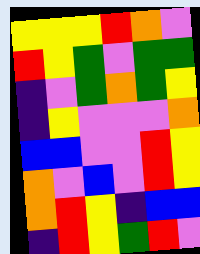[["yellow", "yellow", "yellow", "red", "orange", "violet"], ["red", "yellow", "green", "violet", "green", "green"], ["indigo", "violet", "green", "orange", "green", "yellow"], ["indigo", "yellow", "violet", "violet", "violet", "orange"], ["blue", "blue", "violet", "violet", "red", "yellow"], ["orange", "violet", "blue", "violet", "red", "yellow"], ["orange", "red", "yellow", "indigo", "blue", "blue"], ["indigo", "red", "yellow", "green", "red", "violet"]]